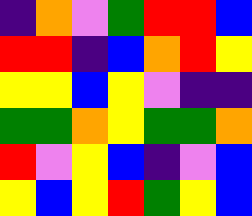[["indigo", "orange", "violet", "green", "red", "red", "blue"], ["red", "red", "indigo", "blue", "orange", "red", "yellow"], ["yellow", "yellow", "blue", "yellow", "violet", "indigo", "indigo"], ["green", "green", "orange", "yellow", "green", "green", "orange"], ["red", "violet", "yellow", "blue", "indigo", "violet", "blue"], ["yellow", "blue", "yellow", "red", "green", "yellow", "blue"]]